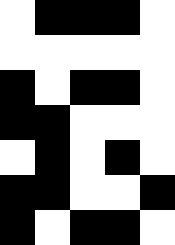[["white", "black", "black", "black", "white"], ["white", "white", "white", "white", "white"], ["black", "white", "black", "black", "white"], ["black", "black", "white", "white", "white"], ["white", "black", "white", "black", "white"], ["black", "black", "white", "white", "black"], ["black", "white", "black", "black", "white"]]